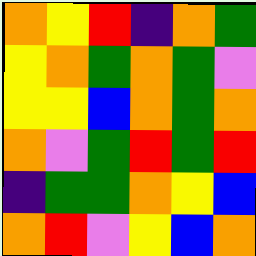[["orange", "yellow", "red", "indigo", "orange", "green"], ["yellow", "orange", "green", "orange", "green", "violet"], ["yellow", "yellow", "blue", "orange", "green", "orange"], ["orange", "violet", "green", "red", "green", "red"], ["indigo", "green", "green", "orange", "yellow", "blue"], ["orange", "red", "violet", "yellow", "blue", "orange"]]